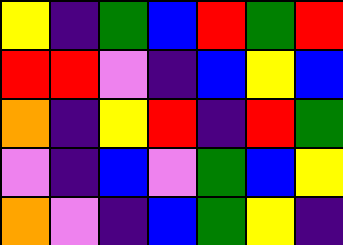[["yellow", "indigo", "green", "blue", "red", "green", "red"], ["red", "red", "violet", "indigo", "blue", "yellow", "blue"], ["orange", "indigo", "yellow", "red", "indigo", "red", "green"], ["violet", "indigo", "blue", "violet", "green", "blue", "yellow"], ["orange", "violet", "indigo", "blue", "green", "yellow", "indigo"]]